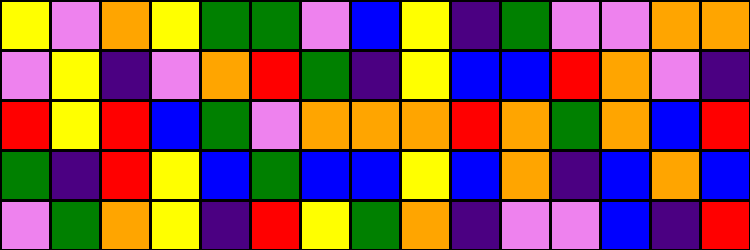[["yellow", "violet", "orange", "yellow", "green", "green", "violet", "blue", "yellow", "indigo", "green", "violet", "violet", "orange", "orange"], ["violet", "yellow", "indigo", "violet", "orange", "red", "green", "indigo", "yellow", "blue", "blue", "red", "orange", "violet", "indigo"], ["red", "yellow", "red", "blue", "green", "violet", "orange", "orange", "orange", "red", "orange", "green", "orange", "blue", "red"], ["green", "indigo", "red", "yellow", "blue", "green", "blue", "blue", "yellow", "blue", "orange", "indigo", "blue", "orange", "blue"], ["violet", "green", "orange", "yellow", "indigo", "red", "yellow", "green", "orange", "indigo", "violet", "violet", "blue", "indigo", "red"]]